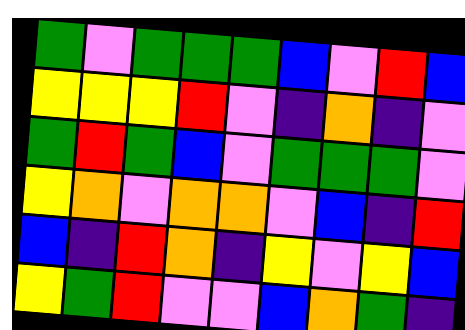[["green", "violet", "green", "green", "green", "blue", "violet", "red", "blue"], ["yellow", "yellow", "yellow", "red", "violet", "indigo", "orange", "indigo", "violet"], ["green", "red", "green", "blue", "violet", "green", "green", "green", "violet"], ["yellow", "orange", "violet", "orange", "orange", "violet", "blue", "indigo", "red"], ["blue", "indigo", "red", "orange", "indigo", "yellow", "violet", "yellow", "blue"], ["yellow", "green", "red", "violet", "violet", "blue", "orange", "green", "indigo"]]